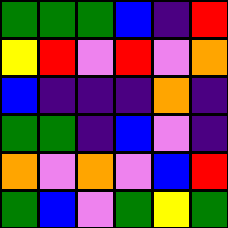[["green", "green", "green", "blue", "indigo", "red"], ["yellow", "red", "violet", "red", "violet", "orange"], ["blue", "indigo", "indigo", "indigo", "orange", "indigo"], ["green", "green", "indigo", "blue", "violet", "indigo"], ["orange", "violet", "orange", "violet", "blue", "red"], ["green", "blue", "violet", "green", "yellow", "green"]]